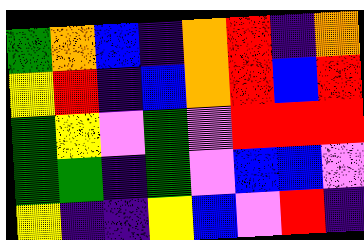[["green", "orange", "blue", "indigo", "orange", "red", "indigo", "orange"], ["yellow", "red", "indigo", "blue", "orange", "red", "blue", "red"], ["green", "yellow", "violet", "green", "violet", "red", "red", "red"], ["green", "green", "indigo", "green", "violet", "blue", "blue", "violet"], ["yellow", "indigo", "indigo", "yellow", "blue", "violet", "red", "indigo"]]